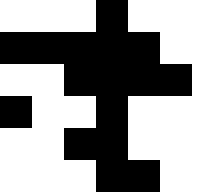[["white", "white", "white", "black", "white", "white", "white"], ["black", "black", "black", "black", "black", "white", "white"], ["white", "white", "black", "black", "black", "black", "white"], ["black", "white", "white", "black", "white", "white", "white"], ["white", "white", "black", "black", "white", "white", "white"], ["white", "white", "white", "black", "black", "white", "white"]]